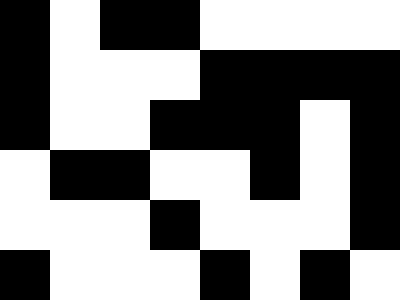[["black", "white", "black", "black", "white", "white", "white", "white"], ["black", "white", "white", "white", "black", "black", "black", "black"], ["black", "white", "white", "black", "black", "black", "white", "black"], ["white", "black", "black", "white", "white", "black", "white", "black"], ["white", "white", "white", "black", "white", "white", "white", "black"], ["black", "white", "white", "white", "black", "white", "black", "white"]]